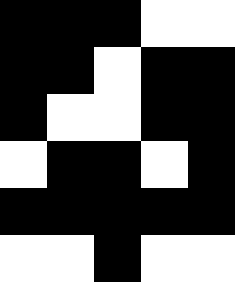[["black", "black", "black", "white", "white"], ["black", "black", "white", "black", "black"], ["black", "white", "white", "black", "black"], ["white", "black", "black", "white", "black"], ["black", "black", "black", "black", "black"], ["white", "white", "black", "white", "white"]]